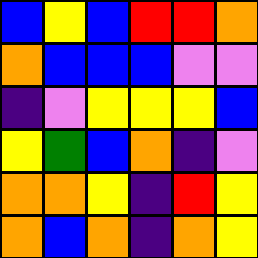[["blue", "yellow", "blue", "red", "red", "orange"], ["orange", "blue", "blue", "blue", "violet", "violet"], ["indigo", "violet", "yellow", "yellow", "yellow", "blue"], ["yellow", "green", "blue", "orange", "indigo", "violet"], ["orange", "orange", "yellow", "indigo", "red", "yellow"], ["orange", "blue", "orange", "indigo", "orange", "yellow"]]